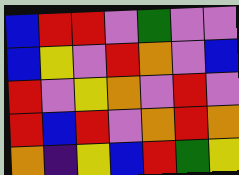[["blue", "red", "red", "violet", "green", "violet", "violet"], ["blue", "yellow", "violet", "red", "orange", "violet", "blue"], ["red", "violet", "yellow", "orange", "violet", "red", "violet"], ["red", "blue", "red", "violet", "orange", "red", "orange"], ["orange", "indigo", "yellow", "blue", "red", "green", "yellow"]]